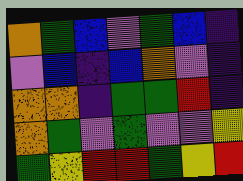[["orange", "green", "blue", "violet", "green", "blue", "indigo"], ["violet", "blue", "indigo", "blue", "orange", "violet", "indigo"], ["orange", "orange", "indigo", "green", "green", "red", "indigo"], ["orange", "green", "violet", "green", "violet", "violet", "yellow"], ["green", "yellow", "red", "red", "green", "yellow", "red"]]